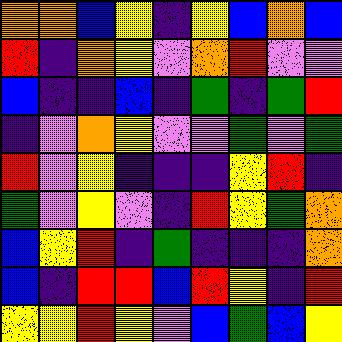[["orange", "orange", "blue", "yellow", "indigo", "yellow", "blue", "orange", "blue"], ["red", "indigo", "orange", "yellow", "violet", "orange", "red", "violet", "violet"], ["blue", "indigo", "indigo", "blue", "indigo", "green", "indigo", "green", "red"], ["indigo", "violet", "orange", "yellow", "violet", "violet", "green", "violet", "green"], ["red", "violet", "yellow", "indigo", "indigo", "indigo", "yellow", "red", "indigo"], ["green", "violet", "yellow", "violet", "indigo", "red", "yellow", "green", "orange"], ["blue", "yellow", "red", "indigo", "green", "indigo", "indigo", "indigo", "orange"], ["blue", "indigo", "red", "red", "blue", "red", "yellow", "indigo", "red"], ["yellow", "yellow", "red", "yellow", "violet", "blue", "green", "blue", "yellow"]]